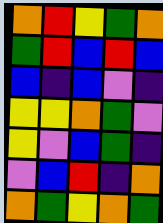[["orange", "red", "yellow", "green", "orange"], ["green", "red", "blue", "red", "blue"], ["blue", "indigo", "blue", "violet", "indigo"], ["yellow", "yellow", "orange", "green", "violet"], ["yellow", "violet", "blue", "green", "indigo"], ["violet", "blue", "red", "indigo", "orange"], ["orange", "green", "yellow", "orange", "green"]]